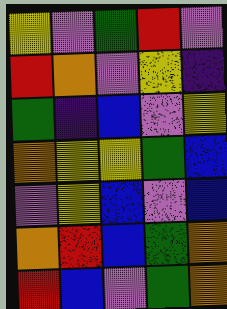[["yellow", "violet", "green", "red", "violet"], ["red", "orange", "violet", "yellow", "indigo"], ["green", "indigo", "blue", "violet", "yellow"], ["orange", "yellow", "yellow", "green", "blue"], ["violet", "yellow", "blue", "violet", "blue"], ["orange", "red", "blue", "green", "orange"], ["red", "blue", "violet", "green", "orange"]]